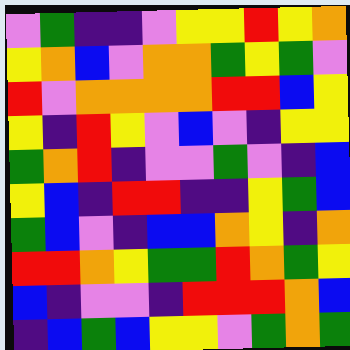[["violet", "green", "indigo", "indigo", "violet", "yellow", "yellow", "red", "yellow", "orange"], ["yellow", "orange", "blue", "violet", "orange", "orange", "green", "yellow", "green", "violet"], ["red", "violet", "orange", "orange", "orange", "orange", "red", "red", "blue", "yellow"], ["yellow", "indigo", "red", "yellow", "violet", "blue", "violet", "indigo", "yellow", "yellow"], ["green", "orange", "red", "indigo", "violet", "violet", "green", "violet", "indigo", "blue"], ["yellow", "blue", "indigo", "red", "red", "indigo", "indigo", "yellow", "green", "blue"], ["green", "blue", "violet", "indigo", "blue", "blue", "orange", "yellow", "indigo", "orange"], ["red", "red", "orange", "yellow", "green", "green", "red", "orange", "green", "yellow"], ["blue", "indigo", "violet", "violet", "indigo", "red", "red", "red", "orange", "blue"], ["indigo", "blue", "green", "blue", "yellow", "yellow", "violet", "green", "orange", "green"]]